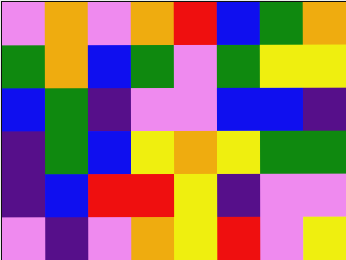[["violet", "orange", "violet", "orange", "red", "blue", "green", "orange"], ["green", "orange", "blue", "green", "violet", "green", "yellow", "yellow"], ["blue", "green", "indigo", "violet", "violet", "blue", "blue", "indigo"], ["indigo", "green", "blue", "yellow", "orange", "yellow", "green", "green"], ["indigo", "blue", "red", "red", "yellow", "indigo", "violet", "violet"], ["violet", "indigo", "violet", "orange", "yellow", "red", "violet", "yellow"]]